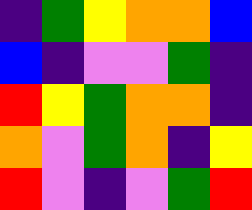[["indigo", "green", "yellow", "orange", "orange", "blue"], ["blue", "indigo", "violet", "violet", "green", "indigo"], ["red", "yellow", "green", "orange", "orange", "indigo"], ["orange", "violet", "green", "orange", "indigo", "yellow"], ["red", "violet", "indigo", "violet", "green", "red"]]